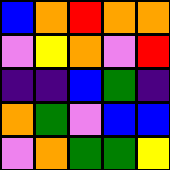[["blue", "orange", "red", "orange", "orange"], ["violet", "yellow", "orange", "violet", "red"], ["indigo", "indigo", "blue", "green", "indigo"], ["orange", "green", "violet", "blue", "blue"], ["violet", "orange", "green", "green", "yellow"]]